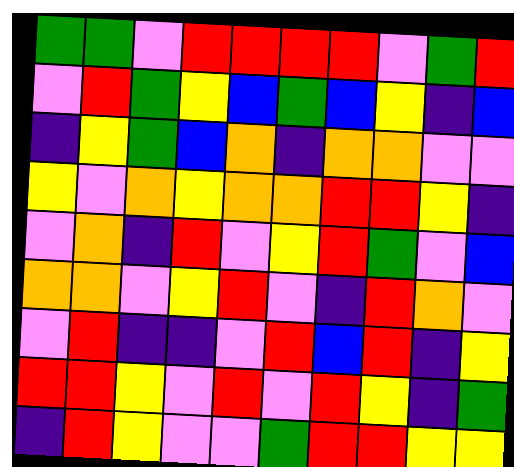[["green", "green", "violet", "red", "red", "red", "red", "violet", "green", "red"], ["violet", "red", "green", "yellow", "blue", "green", "blue", "yellow", "indigo", "blue"], ["indigo", "yellow", "green", "blue", "orange", "indigo", "orange", "orange", "violet", "violet"], ["yellow", "violet", "orange", "yellow", "orange", "orange", "red", "red", "yellow", "indigo"], ["violet", "orange", "indigo", "red", "violet", "yellow", "red", "green", "violet", "blue"], ["orange", "orange", "violet", "yellow", "red", "violet", "indigo", "red", "orange", "violet"], ["violet", "red", "indigo", "indigo", "violet", "red", "blue", "red", "indigo", "yellow"], ["red", "red", "yellow", "violet", "red", "violet", "red", "yellow", "indigo", "green"], ["indigo", "red", "yellow", "violet", "violet", "green", "red", "red", "yellow", "yellow"]]